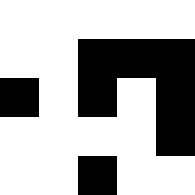[["white", "white", "white", "white", "white"], ["white", "white", "black", "black", "black"], ["black", "white", "black", "white", "black"], ["white", "white", "white", "white", "black"], ["white", "white", "black", "white", "white"]]